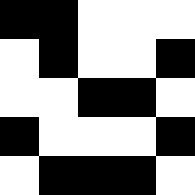[["black", "black", "white", "white", "white"], ["white", "black", "white", "white", "black"], ["white", "white", "black", "black", "white"], ["black", "white", "white", "white", "black"], ["white", "black", "black", "black", "white"]]